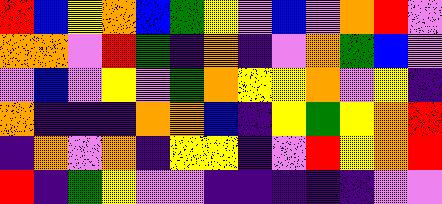[["red", "blue", "yellow", "orange", "blue", "green", "yellow", "violet", "blue", "violet", "orange", "red", "violet"], ["orange", "orange", "violet", "red", "green", "indigo", "orange", "indigo", "violet", "orange", "green", "blue", "violet"], ["violet", "blue", "violet", "yellow", "violet", "green", "orange", "yellow", "yellow", "orange", "violet", "yellow", "indigo"], ["orange", "indigo", "indigo", "indigo", "orange", "orange", "blue", "indigo", "yellow", "green", "yellow", "orange", "red"], ["indigo", "orange", "violet", "orange", "indigo", "yellow", "yellow", "indigo", "violet", "red", "yellow", "orange", "red"], ["red", "indigo", "green", "yellow", "violet", "violet", "indigo", "indigo", "indigo", "indigo", "indigo", "violet", "violet"]]